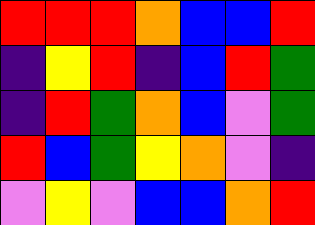[["red", "red", "red", "orange", "blue", "blue", "red"], ["indigo", "yellow", "red", "indigo", "blue", "red", "green"], ["indigo", "red", "green", "orange", "blue", "violet", "green"], ["red", "blue", "green", "yellow", "orange", "violet", "indigo"], ["violet", "yellow", "violet", "blue", "blue", "orange", "red"]]